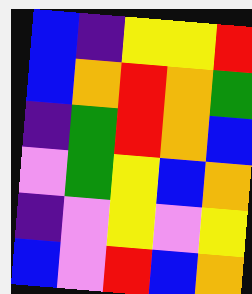[["blue", "indigo", "yellow", "yellow", "red"], ["blue", "orange", "red", "orange", "green"], ["indigo", "green", "red", "orange", "blue"], ["violet", "green", "yellow", "blue", "orange"], ["indigo", "violet", "yellow", "violet", "yellow"], ["blue", "violet", "red", "blue", "orange"]]